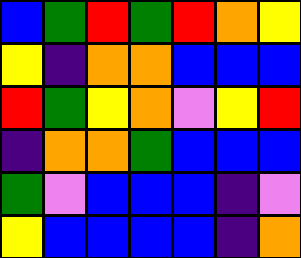[["blue", "green", "red", "green", "red", "orange", "yellow"], ["yellow", "indigo", "orange", "orange", "blue", "blue", "blue"], ["red", "green", "yellow", "orange", "violet", "yellow", "red"], ["indigo", "orange", "orange", "green", "blue", "blue", "blue"], ["green", "violet", "blue", "blue", "blue", "indigo", "violet"], ["yellow", "blue", "blue", "blue", "blue", "indigo", "orange"]]